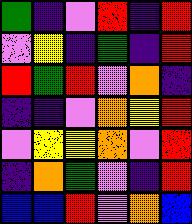[["green", "indigo", "violet", "red", "indigo", "red"], ["violet", "yellow", "indigo", "green", "indigo", "red"], ["red", "green", "red", "violet", "orange", "indigo"], ["indigo", "indigo", "violet", "orange", "yellow", "red"], ["violet", "yellow", "yellow", "orange", "violet", "red"], ["indigo", "orange", "green", "violet", "indigo", "red"], ["blue", "blue", "red", "violet", "orange", "blue"]]